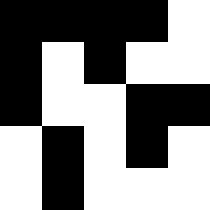[["black", "black", "black", "black", "white"], ["black", "white", "black", "white", "white"], ["black", "white", "white", "black", "black"], ["white", "black", "white", "black", "white"], ["white", "black", "white", "white", "white"]]